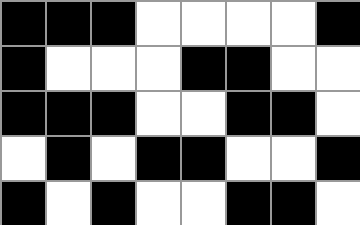[["black", "black", "black", "white", "white", "white", "white", "black"], ["black", "white", "white", "white", "black", "black", "white", "white"], ["black", "black", "black", "white", "white", "black", "black", "white"], ["white", "black", "white", "black", "black", "white", "white", "black"], ["black", "white", "black", "white", "white", "black", "black", "white"]]